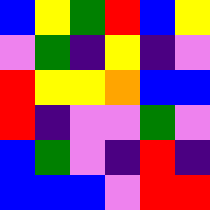[["blue", "yellow", "green", "red", "blue", "yellow"], ["violet", "green", "indigo", "yellow", "indigo", "violet"], ["red", "yellow", "yellow", "orange", "blue", "blue"], ["red", "indigo", "violet", "violet", "green", "violet"], ["blue", "green", "violet", "indigo", "red", "indigo"], ["blue", "blue", "blue", "violet", "red", "red"]]